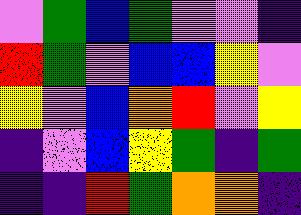[["violet", "green", "blue", "green", "violet", "violet", "indigo"], ["red", "green", "violet", "blue", "blue", "yellow", "violet"], ["yellow", "violet", "blue", "orange", "red", "violet", "yellow"], ["indigo", "violet", "blue", "yellow", "green", "indigo", "green"], ["indigo", "indigo", "red", "green", "orange", "orange", "indigo"]]